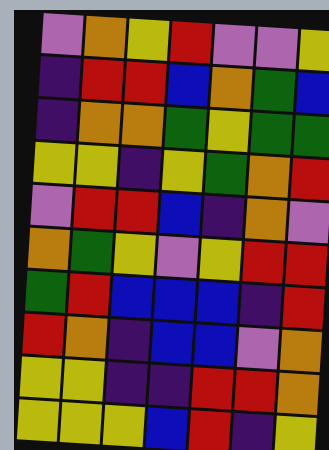[["violet", "orange", "yellow", "red", "violet", "violet", "yellow"], ["indigo", "red", "red", "blue", "orange", "green", "blue"], ["indigo", "orange", "orange", "green", "yellow", "green", "green"], ["yellow", "yellow", "indigo", "yellow", "green", "orange", "red"], ["violet", "red", "red", "blue", "indigo", "orange", "violet"], ["orange", "green", "yellow", "violet", "yellow", "red", "red"], ["green", "red", "blue", "blue", "blue", "indigo", "red"], ["red", "orange", "indigo", "blue", "blue", "violet", "orange"], ["yellow", "yellow", "indigo", "indigo", "red", "red", "orange"], ["yellow", "yellow", "yellow", "blue", "red", "indigo", "yellow"]]